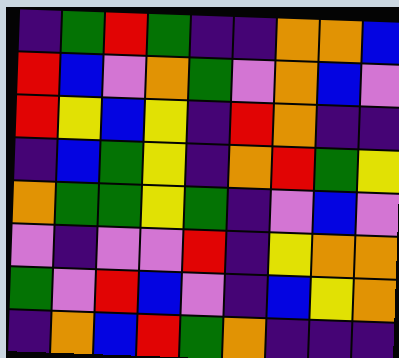[["indigo", "green", "red", "green", "indigo", "indigo", "orange", "orange", "blue"], ["red", "blue", "violet", "orange", "green", "violet", "orange", "blue", "violet"], ["red", "yellow", "blue", "yellow", "indigo", "red", "orange", "indigo", "indigo"], ["indigo", "blue", "green", "yellow", "indigo", "orange", "red", "green", "yellow"], ["orange", "green", "green", "yellow", "green", "indigo", "violet", "blue", "violet"], ["violet", "indigo", "violet", "violet", "red", "indigo", "yellow", "orange", "orange"], ["green", "violet", "red", "blue", "violet", "indigo", "blue", "yellow", "orange"], ["indigo", "orange", "blue", "red", "green", "orange", "indigo", "indigo", "indigo"]]